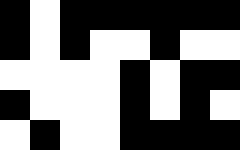[["black", "white", "black", "black", "black", "black", "black", "black"], ["black", "white", "black", "white", "white", "black", "white", "white"], ["white", "white", "white", "white", "black", "white", "black", "black"], ["black", "white", "white", "white", "black", "white", "black", "white"], ["white", "black", "white", "white", "black", "black", "black", "black"]]